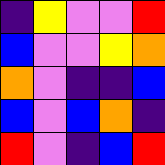[["indigo", "yellow", "violet", "violet", "red"], ["blue", "violet", "violet", "yellow", "orange"], ["orange", "violet", "indigo", "indigo", "blue"], ["blue", "violet", "blue", "orange", "indigo"], ["red", "violet", "indigo", "blue", "red"]]